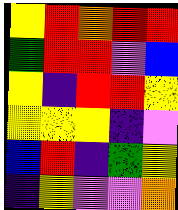[["yellow", "red", "orange", "red", "red"], ["green", "red", "red", "violet", "blue"], ["yellow", "indigo", "red", "red", "yellow"], ["yellow", "yellow", "yellow", "indigo", "violet"], ["blue", "red", "indigo", "green", "yellow"], ["indigo", "yellow", "violet", "violet", "orange"]]